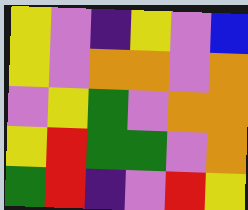[["yellow", "violet", "indigo", "yellow", "violet", "blue"], ["yellow", "violet", "orange", "orange", "violet", "orange"], ["violet", "yellow", "green", "violet", "orange", "orange"], ["yellow", "red", "green", "green", "violet", "orange"], ["green", "red", "indigo", "violet", "red", "yellow"]]